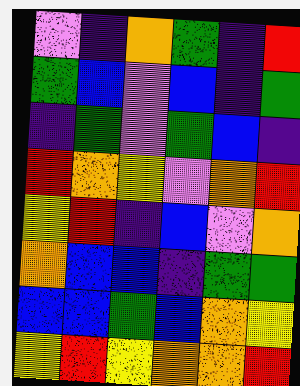[["violet", "indigo", "orange", "green", "indigo", "red"], ["green", "blue", "violet", "blue", "indigo", "green"], ["indigo", "green", "violet", "green", "blue", "indigo"], ["red", "orange", "yellow", "violet", "orange", "red"], ["yellow", "red", "indigo", "blue", "violet", "orange"], ["orange", "blue", "blue", "indigo", "green", "green"], ["blue", "blue", "green", "blue", "orange", "yellow"], ["yellow", "red", "yellow", "orange", "orange", "red"]]